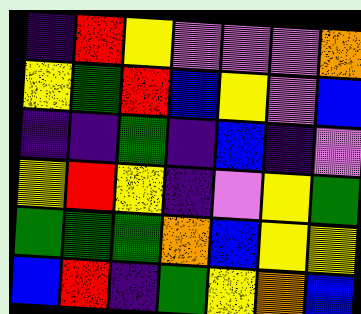[["indigo", "red", "yellow", "violet", "violet", "violet", "orange"], ["yellow", "green", "red", "blue", "yellow", "violet", "blue"], ["indigo", "indigo", "green", "indigo", "blue", "indigo", "violet"], ["yellow", "red", "yellow", "indigo", "violet", "yellow", "green"], ["green", "green", "green", "orange", "blue", "yellow", "yellow"], ["blue", "red", "indigo", "green", "yellow", "orange", "blue"]]